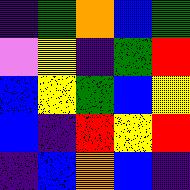[["indigo", "green", "orange", "blue", "green"], ["violet", "yellow", "indigo", "green", "red"], ["blue", "yellow", "green", "blue", "yellow"], ["blue", "indigo", "red", "yellow", "red"], ["indigo", "blue", "orange", "blue", "indigo"]]